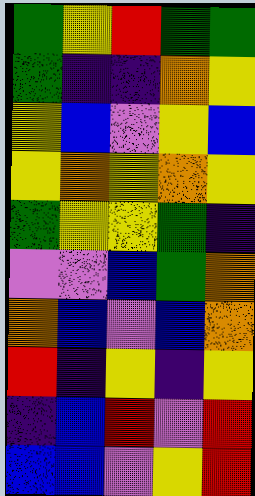[["green", "yellow", "red", "green", "green"], ["green", "indigo", "indigo", "orange", "yellow"], ["yellow", "blue", "violet", "yellow", "blue"], ["yellow", "orange", "yellow", "orange", "yellow"], ["green", "yellow", "yellow", "green", "indigo"], ["violet", "violet", "blue", "green", "orange"], ["orange", "blue", "violet", "blue", "orange"], ["red", "indigo", "yellow", "indigo", "yellow"], ["indigo", "blue", "red", "violet", "red"], ["blue", "blue", "violet", "yellow", "red"]]